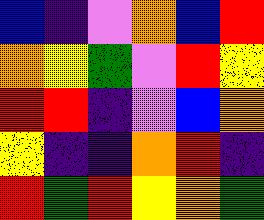[["blue", "indigo", "violet", "orange", "blue", "red"], ["orange", "yellow", "green", "violet", "red", "yellow"], ["red", "red", "indigo", "violet", "blue", "orange"], ["yellow", "indigo", "indigo", "orange", "red", "indigo"], ["red", "green", "red", "yellow", "orange", "green"]]